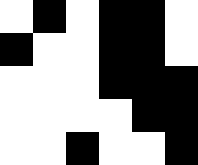[["white", "black", "white", "black", "black", "white"], ["black", "white", "white", "black", "black", "white"], ["white", "white", "white", "black", "black", "black"], ["white", "white", "white", "white", "black", "black"], ["white", "white", "black", "white", "white", "black"]]